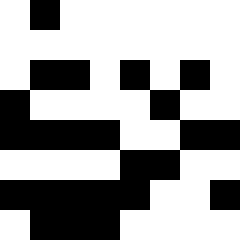[["white", "black", "white", "white", "white", "white", "white", "white"], ["white", "white", "white", "white", "white", "white", "white", "white"], ["white", "black", "black", "white", "black", "white", "black", "white"], ["black", "white", "white", "white", "white", "black", "white", "white"], ["black", "black", "black", "black", "white", "white", "black", "black"], ["white", "white", "white", "white", "black", "black", "white", "white"], ["black", "black", "black", "black", "black", "white", "white", "black"], ["white", "black", "black", "black", "white", "white", "white", "white"]]